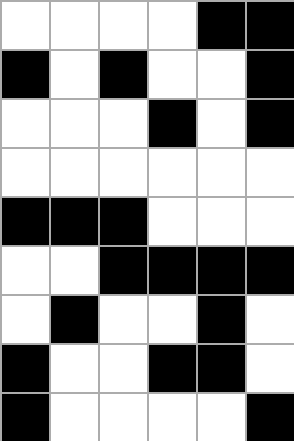[["white", "white", "white", "white", "black", "black"], ["black", "white", "black", "white", "white", "black"], ["white", "white", "white", "black", "white", "black"], ["white", "white", "white", "white", "white", "white"], ["black", "black", "black", "white", "white", "white"], ["white", "white", "black", "black", "black", "black"], ["white", "black", "white", "white", "black", "white"], ["black", "white", "white", "black", "black", "white"], ["black", "white", "white", "white", "white", "black"]]